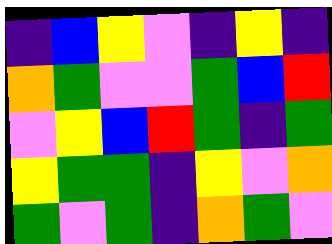[["indigo", "blue", "yellow", "violet", "indigo", "yellow", "indigo"], ["orange", "green", "violet", "violet", "green", "blue", "red"], ["violet", "yellow", "blue", "red", "green", "indigo", "green"], ["yellow", "green", "green", "indigo", "yellow", "violet", "orange"], ["green", "violet", "green", "indigo", "orange", "green", "violet"]]